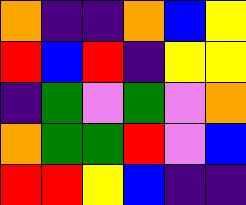[["orange", "indigo", "indigo", "orange", "blue", "yellow"], ["red", "blue", "red", "indigo", "yellow", "yellow"], ["indigo", "green", "violet", "green", "violet", "orange"], ["orange", "green", "green", "red", "violet", "blue"], ["red", "red", "yellow", "blue", "indigo", "indigo"]]